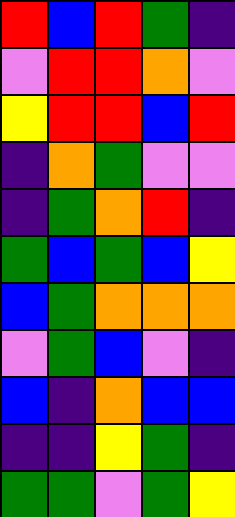[["red", "blue", "red", "green", "indigo"], ["violet", "red", "red", "orange", "violet"], ["yellow", "red", "red", "blue", "red"], ["indigo", "orange", "green", "violet", "violet"], ["indigo", "green", "orange", "red", "indigo"], ["green", "blue", "green", "blue", "yellow"], ["blue", "green", "orange", "orange", "orange"], ["violet", "green", "blue", "violet", "indigo"], ["blue", "indigo", "orange", "blue", "blue"], ["indigo", "indigo", "yellow", "green", "indigo"], ["green", "green", "violet", "green", "yellow"]]